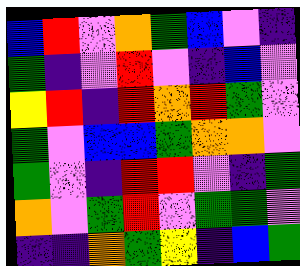[["blue", "red", "violet", "orange", "green", "blue", "violet", "indigo"], ["green", "indigo", "violet", "red", "violet", "indigo", "blue", "violet"], ["yellow", "red", "indigo", "red", "orange", "red", "green", "violet"], ["green", "violet", "blue", "blue", "green", "orange", "orange", "violet"], ["green", "violet", "indigo", "red", "red", "violet", "indigo", "green"], ["orange", "violet", "green", "red", "violet", "green", "green", "violet"], ["indigo", "indigo", "orange", "green", "yellow", "indigo", "blue", "green"]]